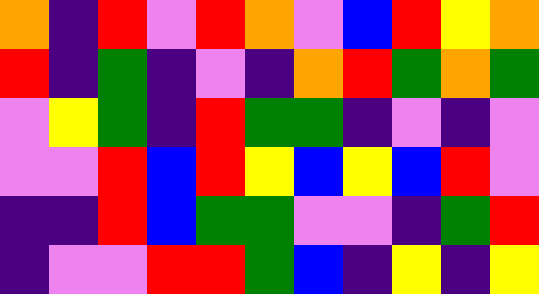[["orange", "indigo", "red", "violet", "red", "orange", "violet", "blue", "red", "yellow", "orange"], ["red", "indigo", "green", "indigo", "violet", "indigo", "orange", "red", "green", "orange", "green"], ["violet", "yellow", "green", "indigo", "red", "green", "green", "indigo", "violet", "indigo", "violet"], ["violet", "violet", "red", "blue", "red", "yellow", "blue", "yellow", "blue", "red", "violet"], ["indigo", "indigo", "red", "blue", "green", "green", "violet", "violet", "indigo", "green", "red"], ["indigo", "violet", "violet", "red", "red", "green", "blue", "indigo", "yellow", "indigo", "yellow"]]